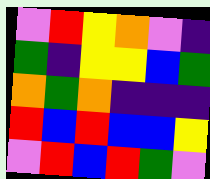[["violet", "red", "yellow", "orange", "violet", "indigo"], ["green", "indigo", "yellow", "yellow", "blue", "green"], ["orange", "green", "orange", "indigo", "indigo", "indigo"], ["red", "blue", "red", "blue", "blue", "yellow"], ["violet", "red", "blue", "red", "green", "violet"]]